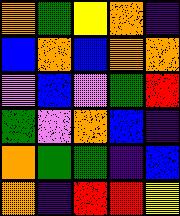[["orange", "green", "yellow", "orange", "indigo"], ["blue", "orange", "blue", "orange", "orange"], ["violet", "blue", "violet", "green", "red"], ["green", "violet", "orange", "blue", "indigo"], ["orange", "green", "green", "indigo", "blue"], ["orange", "indigo", "red", "red", "yellow"]]